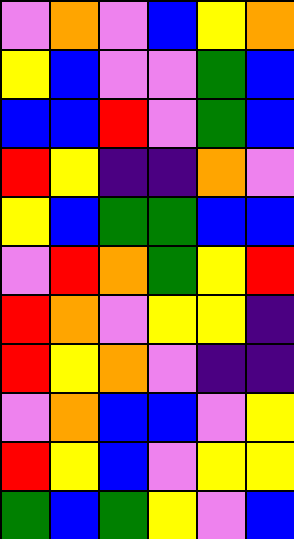[["violet", "orange", "violet", "blue", "yellow", "orange"], ["yellow", "blue", "violet", "violet", "green", "blue"], ["blue", "blue", "red", "violet", "green", "blue"], ["red", "yellow", "indigo", "indigo", "orange", "violet"], ["yellow", "blue", "green", "green", "blue", "blue"], ["violet", "red", "orange", "green", "yellow", "red"], ["red", "orange", "violet", "yellow", "yellow", "indigo"], ["red", "yellow", "orange", "violet", "indigo", "indigo"], ["violet", "orange", "blue", "blue", "violet", "yellow"], ["red", "yellow", "blue", "violet", "yellow", "yellow"], ["green", "blue", "green", "yellow", "violet", "blue"]]